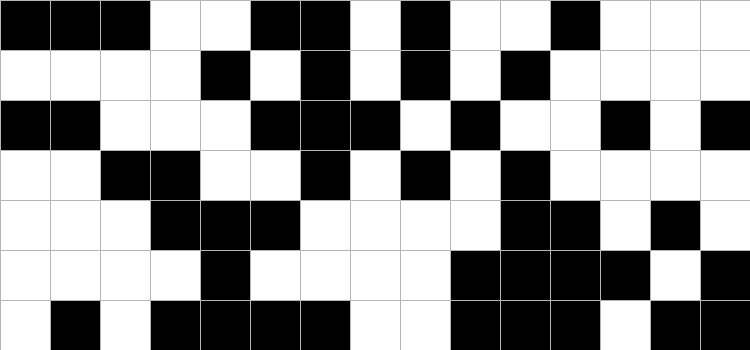[["black", "black", "black", "white", "white", "black", "black", "white", "black", "white", "white", "black", "white", "white", "white"], ["white", "white", "white", "white", "black", "white", "black", "white", "black", "white", "black", "white", "white", "white", "white"], ["black", "black", "white", "white", "white", "black", "black", "black", "white", "black", "white", "white", "black", "white", "black"], ["white", "white", "black", "black", "white", "white", "black", "white", "black", "white", "black", "white", "white", "white", "white"], ["white", "white", "white", "black", "black", "black", "white", "white", "white", "white", "black", "black", "white", "black", "white"], ["white", "white", "white", "white", "black", "white", "white", "white", "white", "black", "black", "black", "black", "white", "black"], ["white", "black", "white", "black", "black", "black", "black", "white", "white", "black", "black", "black", "white", "black", "black"]]